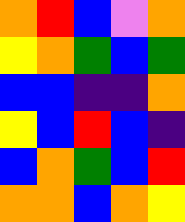[["orange", "red", "blue", "violet", "orange"], ["yellow", "orange", "green", "blue", "green"], ["blue", "blue", "indigo", "indigo", "orange"], ["yellow", "blue", "red", "blue", "indigo"], ["blue", "orange", "green", "blue", "red"], ["orange", "orange", "blue", "orange", "yellow"]]